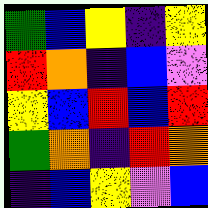[["green", "blue", "yellow", "indigo", "yellow"], ["red", "orange", "indigo", "blue", "violet"], ["yellow", "blue", "red", "blue", "red"], ["green", "orange", "indigo", "red", "orange"], ["indigo", "blue", "yellow", "violet", "blue"]]